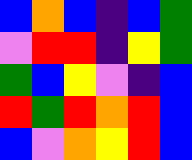[["blue", "orange", "blue", "indigo", "blue", "green"], ["violet", "red", "red", "indigo", "yellow", "green"], ["green", "blue", "yellow", "violet", "indigo", "blue"], ["red", "green", "red", "orange", "red", "blue"], ["blue", "violet", "orange", "yellow", "red", "blue"]]